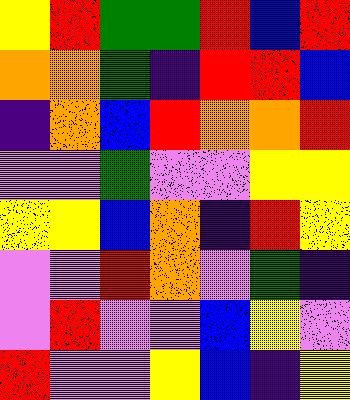[["yellow", "red", "green", "green", "red", "blue", "red"], ["orange", "orange", "green", "indigo", "red", "red", "blue"], ["indigo", "orange", "blue", "red", "orange", "orange", "red"], ["violet", "violet", "green", "violet", "violet", "yellow", "yellow"], ["yellow", "yellow", "blue", "orange", "indigo", "red", "yellow"], ["violet", "violet", "red", "orange", "violet", "green", "indigo"], ["violet", "red", "violet", "violet", "blue", "yellow", "violet"], ["red", "violet", "violet", "yellow", "blue", "indigo", "yellow"]]